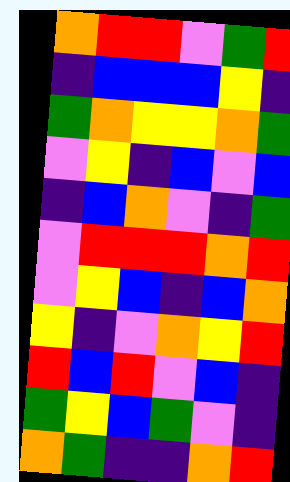[["orange", "red", "red", "violet", "green", "red"], ["indigo", "blue", "blue", "blue", "yellow", "indigo"], ["green", "orange", "yellow", "yellow", "orange", "green"], ["violet", "yellow", "indigo", "blue", "violet", "blue"], ["indigo", "blue", "orange", "violet", "indigo", "green"], ["violet", "red", "red", "red", "orange", "red"], ["violet", "yellow", "blue", "indigo", "blue", "orange"], ["yellow", "indigo", "violet", "orange", "yellow", "red"], ["red", "blue", "red", "violet", "blue", "indigo"], ["green", "yellow", "blue", "green", "violet", "indigo"], ["orange", "green", "indigo", "indigo", "orange", "red"]]